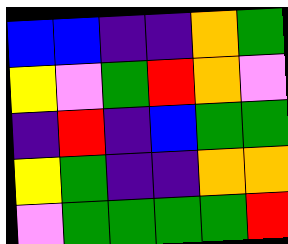[["blue", "blue", "indigo", "indigo", "orange", "green"], ["yellow", "violet", "green", "red", "orange", "violet"], ["indigo", "red", "indigo", "blue", "green", "green"], ["yellow", "green", "indigo", "indigo", "orange", "orange"], ["violet", "green", "green", "green", "green", "red"]]